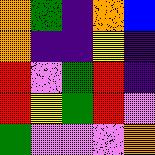[["orange", "green", "indigo", "orange", "blue"], ["orange", "indigo", "indigo", "yellow", "indigo"], ["red", "violet", "green", "red", "indigo"], ["red", "yellow", "green", "red", "violet"], ["green", "violet", "violet", "violet", "orange"]]